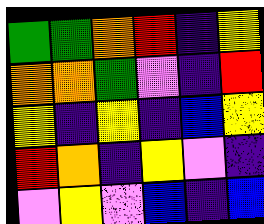[["green", "green", "orange", "red", "indigo", "yellow"], ["orange", "orange", "green", "violet", "indigo", "red"], ["yellow", "indigo", "yellow", "indigo", "blue", "yellow"], ["red", "orange", "indigo", "yellow", "violet", "indigo"], ["violet", "yellow", "violet", "blue", "indigo", "blue"]]